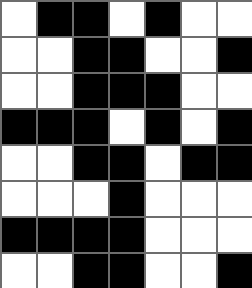[["white", "black", "black", "white", "black", "white", "white"], ["white", "white", "black", "black", "white", "white", "black"], ["white", "white", "black", "black", "black", "white", "white"], ["black", "black", "black", "white", "black", "white", "black"], ["white", "white", "black", "black", "white", "black", "black"], ["white", "white", "white", "black", "white", "white", "white"], ["black", "black", "black", "black", "white", "white", "white"], ["white", "white", "black", "black", "white", "white", "black"]]